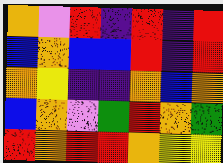[["orange", "violet", "red", "indigo", "red", "indigo", "red"], ["blue", "orange", "blue", "blue", "red", "indigo", "red"], ["orange", "yellow", "indigo", "indigo", "orange", "blue", "orange"], ["blue", "orange", "violet", "green", "red", "orange", "green"], ["red", "orange", "red", "red", "orange", "yellow", "yellow"]]